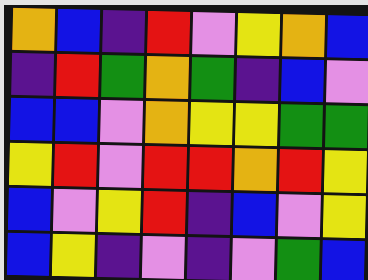[["orange", "blue", "indigo", "red", "violet", "yellow", "orange", "blue"], ["indigo", "red", "green", "orange", "green", "indigo", "blue", "violet"], ["blue", "blue", "violet", "orange", "yellow", "yellow", "green", "green"], ["yellow", "red", "violet", "red", "red", "orange", "red", "yellow"], ["blue", "violet", "yellow", "red", "indigo", "blue", "violet", "yellow"], ["blue", "yellow", "indigo", "violet", "indigo", "violet", "green", "blue"]]